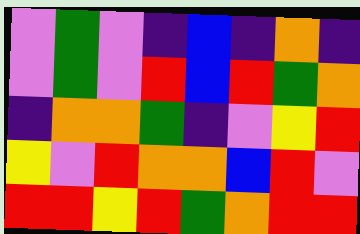[["violet", "green", "violet", "indigo", "blue", "indigo", "orange", "indigo"], ["violet", "green", "violet", "red", "blue", "red", "green", "orange"], ["indigo", "orange", "orange", "green", "indigo", "violet", "yellow", "red"], ["yellow", "violet", "red", "orange", "orange", "blue", "red", "violet"], ["red", "red", "yellow", "red", "green", "orange", "red", "red"]]